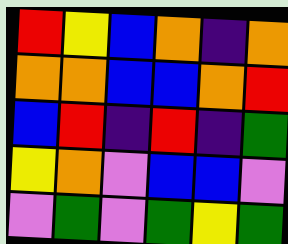[["red", "yellow", "blue", "orange", "indigo", "orange"], ["orange", "orange", "blue", "blue", "orange", "red"], ["blue", "red", "indigo", "red", "indigo", "green"], ["yellow", "orange", "violet", "blue", "blue", "violet"], ["violet", "green", "violet", "green", "yellow", "green"]]